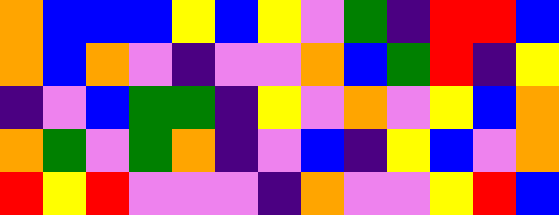[["orange", "blue", "blue", "blue", "yellow", "blue", "yellow", "violet", "green", "indigo", "red", "red", "blue"], ["orange", "blue", "orange", "violet", "indigo", "violet", "violet", "orange", "blue", "green", "red", "indigo", "yellow"], ["indigo", "violet", "blue", "green", "green", "indigo", "yellow", "violet", "orange", "violet", "yellow", "blue", "orange"], ["orange", "green", "violet", "green", "orange", "indigo", "violet", "blue", "indigo", "yellow", "blue", "violet", "orange"], ["red", "yellow", "red", "violet", "violet", "violet", "indigo", "orange", "violet", "violet", "yellow", "red", "blue"]]